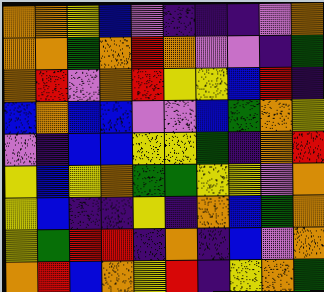[["orange", "orange", "yellow", "blue", "violet", "indigo", "indigo", "indigo", "violet", "orange"], ["orange", "orange", "green", "orange", "red", "orange", "violet", "violet", "indigo", "green"], ["orange", "red", "violet", "orange", "red", "yellow", "yellow", "blue", "red", "indigo"], ["blue", "orange", "blue", "blue", "violet", "violet", "blue", "green", "orange", "yellow"], ["violet", "indigo", "blue", "blue", "yellow", "yellow", "green", "indigo", "orange", "red"], ["yellow", "blue", "yellow", "orange", "green", "green", "yellow", "yellow", "violet", "orange"], ["yellow", "blue", "indigo", "indigo", "yellow", "indigo", "orange", "blue", "green", "orange"], ["yellow", "green", "red", "red", "indigo", "orange", "indigo", "blue", "violet", "orange"], ["orange", "red", "blue", "orange", "yellow", "red", "indigo", "yellow", "orange", "green"]]